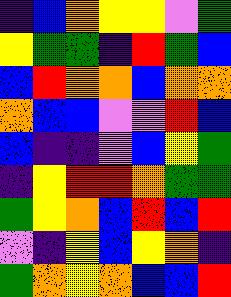[["indigo", "blue", "orange", "yellow", "yellow", "violet", "green"], ["yellow", "green", "green", "indigo", "red", "green", "blue"], ["blue", "red", "orange", "orange", "blue", "orange", "orange"], ["orange", "blue", "blue", "violet", "violet", "red", "blue"], ["blue", "indigo", "indigo", "violet", "blue", "yellow", "green"], ["indigo", "yellow", "red", "red", "orange", "green", "green"], ["green", "yellow", "orange", "blue", "red", "blue", "red"], ["violet", "indigo", "yellow", "blue", "yellow", "orange", "indigo"], ["green", "orange", "yellow", "orange", "blue", "blue", "red"]]